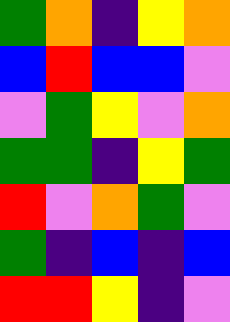[["green", "orange", "indigo", "yellow", "orange"], ["blue", "red", "blue", "blue", "violet"], ["violet", "green", "yellow", "violet", "orange"], ["green", "green", "indigo", "yellow", "green"], ["red", "violet", "orange", "green", "violet"], ["green", "indigo", "blue", "indigo", "blue"], ["red", "red", "yellow", "indigo", "violet"]]